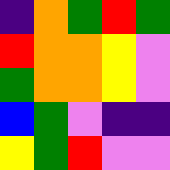[["indigo", "orange", "green", "red", "green"], ["red", "orange", "orange", "yellow", "violet"], ["green", "orange", "orange", "yellow", "violet"], ["blue", "green", "violet", "indigo", "indigo"], ["yellow", "green", "red", "violet", "violet"]]